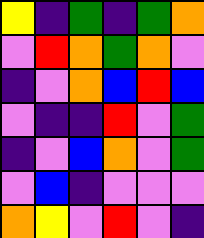[["yellow", "indigo", "green", "indigo", "green", "orange"], ["violet", "red", "orange", "green", "orange", "violet"], ["indigo", "violet", "orange", "blue", "red", "blue"], ["violet", "indigo", "indigo", "red", "violet", "green"], ["indigo", "violet", "blue", "orange", "violet", "green"], ["violet", "blue", "indigo", "violet", "violet", "violet"], ["orange", "yellow", "violet", "red", "violet", "indigo"]]